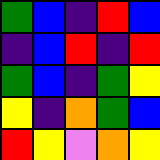[["green", "blue", "indigo", "red", "blue"], ["indigo", "blue", "red", "indigo", "red"], ["green", "blue", "indigo", "green", "yellow"], ["yellow", "indigo", "orange", "green", "blue"], ["red", "yellow", "violet", "orange", "yellow"]]